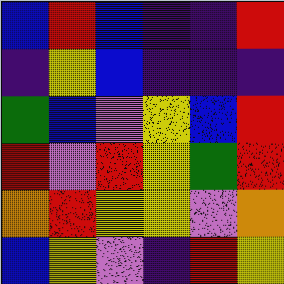[["blue", "red", "blue", "indigo", "indigo", "red"], ["indigo", "yellow", "blue", "indigo", "indigo", "indigo"], ["green", "blue", "violet", "yellow", "blue", "red"], ["red", "violet", "red", "yellow", "green", "red"], ["orange", "red", "yellow", "yellow", "violet", "orange"], ["blue", "yellow", "violet", "indigo", "red", "yellow"]]